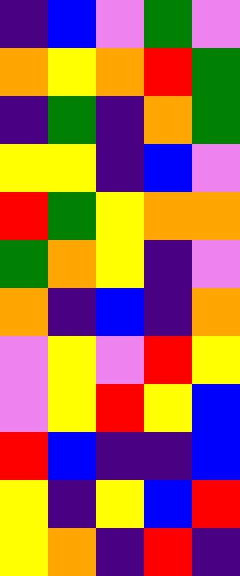[["indigo", "blue", "violet", "green", "violet"], ["orange", "yellow", "orange", "red", "green"], ["indigo", "green", "indigo", "orange", "green"], ["yellow", "yellow", "indigo", "blue", "violet"], ["red", "green", "yellow", "orange", "orange"], ["green", "orange", "yellow", "indigo", "violet"], ["orange", "indigo", "blue", "indigo", "orange"], ["violet", "yellow", "violet", "red", "yellow"], ["violet", "yellow", "red", "yellow", "blue"], ["red", "blue", "indigo", "indigo", "blue"], ["yellow", "indigo", "yellow", "blue", "red"], ["yellow", "orange", "indigo", "red", "indigo"]]